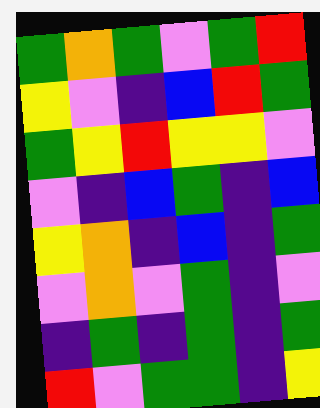[["green", "orange", "green", "violet", "green", "red"], ["yellow", "violet", "indigo", "blue", "red", "green"], ["green", "yellow", "red", "yellow", "yellow", "violet"], ["violet", "indigo", "blue", "green", "indigo", "blue"], ["yellow", "orange", "indigo", "blue", "indigo", "green"], ["violet", "orange", "violet", "green", "indigo", "violet"], ["indigo", "green", "indigo", "green", "indigo", "green"], ["red", "violet", "green", "green", "indigo", "yellow"]]